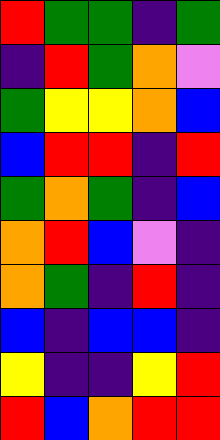[["red", "green", "green", "indigo", "green"], ["indigo", "red", "green", "orange", "violet"], ["green", "yellow", "yellow", "orange", "blue"], ["blue", "red", "red", "indigo", "red"], ["green", "orange", "green", "indigo", "blue"], ["orange", "red", "blue", "violet", "indigo"], ["orange", "green", "indigo", "red", "indigo"], ["blue", "indigo", "blue", "blue", "indigo"], ["yellow", "indigo", "indigo", "yellow", "red"], ["red", "blue", "orange", "red", "red"]]